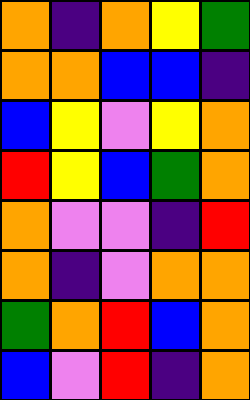[["orange", "indigo", "orange", "yellow", "green"], ["orange", "orange", "blue", "blue", "indigo"], ["blue", "yellow", "violet", "yellow", "orange"], ["red", "yellow", "blue", "green", "orange"], ["orange", "violet", "violet", "indigo", "red"], ["orange", "indigo", "violet", "orange", "orange"], ["green", "orange", "red", "blue", "orange"], ["blue", "violet", "red", "indigo", "orange"]]